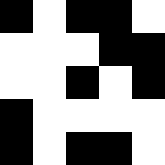[["black", "white", "black", "black", "white"], ["white", "white", "white", "black", "black"], ["white", "white", "black", "white", "black"], ["black", "white", "white", "white", "white"], ["black", "white", "black", "black", "white"]]